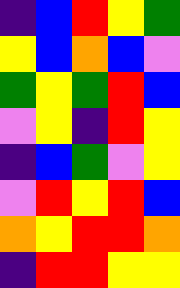[["indigo", "blue", "red", "yellow", "green"], ["yellow", "blue", "orange", "blue", "violet"], ["green", "yellow", "green", "red", "blue"], ["violet", "yellow", "indigo", "red", "yellow"], ["indigo", "blue", "green", "violet", "yellow"], ["violet", "red", "yellow", "red", "blue"], ["orange", "yellow", "red", "red", "orange"], ["indigo", "red", "red", "yellow", "yellow"]]